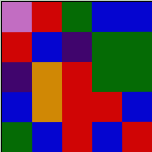[["violet", "red", "green", "blue", "blue"], ["red", "blue", "indigo", "green", "green"], ["indigo", "orange", "red", "green", "green"], ["blue", "orange", "red", "red", "blue"], ["green", "blue", "red", "blue", "red"]]